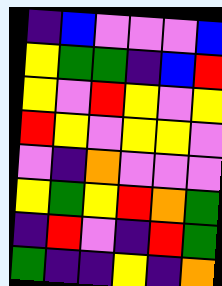[["indigo", "blue", "violet", "violet", "violet", "blue"], ["yellow", "green", "green", "indigo", "blue", "red"], ["yellow", "violet", "red", "yellow", "violet", "yellow"], ["red", "yellow", "violet", "yellow", "yellow", "violet"], ["violet", "indigo", "orange", "violet", "violet", "violet"], ["yellow", "green", "yellow", "red", "orange", "green"], ["indigo", "red", "violet", "indigo", "red", "green"], ["green", "indigo", "indigo", "yellow", "indigo", "orange"]]